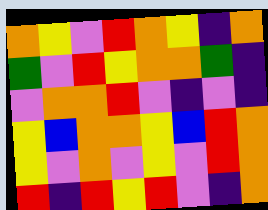[["orange", "yellow", "violet", "red", "orange", "yellow", "indigo", "orange"], ["green", "violet", "red", "yellow", "orange", "orange", "green", "indigo"], ["violet", "orange", "orange", "red", "violet", "indigo", "violet", "indigo"], ["yellow", "blue", "orange", "orange", "yellow", "blue", "red", "orange"], ["yellow", "violet", "orange", "violet", "yellow", "violet", "red", "orange"], ["red", "indigo", "red", "yellow", "red", "violet", "indigo", "orange"]]